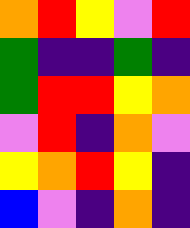[["orange", "red", "yellow", "violet", "red"], ["green", "indigo", "indigo", "green", "indigo"], ["green", "red", "red", "yellow", "orange"], ["violet", "red", "indigo", "orange", "violet"], ["yellow", "orange", "red", "yellow", "indigo"], ["blue", "violet", "indigo", "orange", "indigo"]]